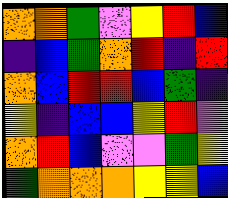[["orange", "orange", "green", "violet", "yellow", "red", "blue"], ["indigo", "blue", "green", "orange", "red", "indigo", "red"], ["orange", "blue", "red", "red", "blue", "green", "indigo"], ["yellow", "indigo", "blue", "blue", "yellow", "red", "violet"], ["orange", "red", "blue", "violet", "violet", "green", "yellow"], ["green", "orange", "orange", "orange", "yellow", "yellow", "blue"]]